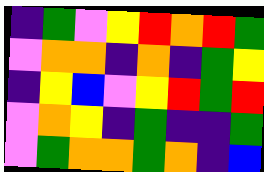[["indigo", "green", "violet", "yellow", "red", "orange", "red", "green"], ["violet", "orange", "orange", "indigo", "orange", "indigo", "green", "yellow"], ["indigo", "yellow", "blue", "violet", "yellow", "red", "green", "red"], ["violet", "orange", "yellow", "indigo", "green", "indigo", "indigo", "green"], ["violet", "green", "orange", "orange", "green", "orange", "indigo", "blue"]]